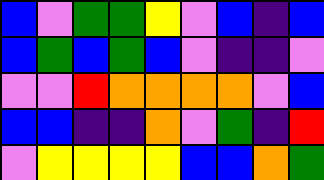[["blue", "violet", "green", "green", "yellow", "violet", "blue", "indigo", "blue"], ["blue", "green", "blue", "green", "blue", "violet", "indigo", "indigo", "violet"], ["violet", "violet", "red", "orange", "orange", "orange", "orange", "violet", "blue"], ["blue", "blue", "indigo", "indigo", "orange", "violet", "green", "indigo", "red"], ["violet", "yellow", "yellow", "yellow", "yellow", "blue", "blue", "orange", "green"]]